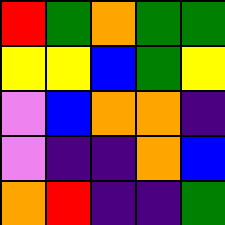[["red", "green", "orange", "green", "green"], ["yellow", "yellow", "blue", "green", "yellow"], ["violet", "blue", "orange", "orange", "indigo"], ["violet", "indigo", "indigo", "orange", "blue"], ["orange", "red", "indigo", "indigo", "green"]]